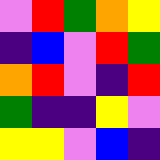[["violet", "red", "green", "orange", "yellow"], ["indigo", "blue", "violet", "red", "green"], ["orange", "red", "violet", "indigo", "red"], ["green", "indigo", "indigo", "yellow", "violet"], ["yellow", "yellow", "violet", "blue", "indigo"]]